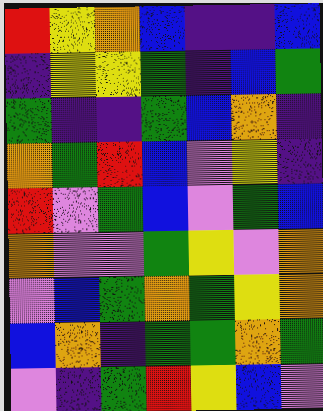[["red", "yellow", "orange", "blue", "indigo", "indigo", "blue"], ["indigo", "yellow", "yellow", "green", "indigo", "blue", "green"], ["green", "indigo", "indigo", "green", "blue", "orange", "indigo"], ["orange", "green", "red", "blue", "violet", "yellow", "indigo"], ["red", "violet", "green", "blue", "violet", "green", "blue"], ["orange", "violet", "violet", "green", "yellow", "violet", "orange"], ["violet", "blue", "green", "orange", "green", "yellow", "orange"], ["blue", "orange", "indigo", "green", "green", "orange", "green"], ["violet", "indigo", "green", "red", "yellow", "blue", "violet"]]